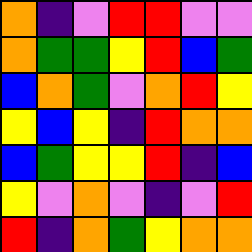[["orange", "indigo", "violet", "red", "red", "violet", "violet"], ["orange", "green", "green", "yellow", "red", "blue", "green"], ["blue", "orange", "green", "violet", "orange", "red", "yellow"], ["yellow", "blue", "yellow", "indigo", "red", "orange", "orange"], ["blue", "green", "yellow", "yellow", "red", "indigo", "blue"], ["yellow", "violet", "orange", "violet", "indigo", "violet", "red"], ["red", "indigo", "orange", "green", "yellow", "orange", "orange"]]